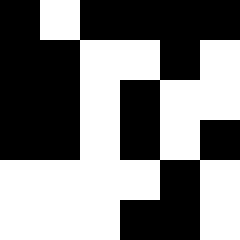[["black", "white", "black", "black", "black", "black"], ["black", "black", "white", "white", "black", "white"], ["black", "black", "white", "black", "white", "white"], ["black", "black", "white", "black", "white", "black"], ["white", "white", "white", "white", "black", "white"], ["white", "white", "white", "black", "black", "white"]]